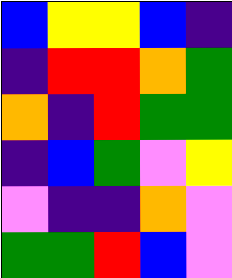[["blue", "yellow", "yellow", "blue", "indigo"], ["indigo", "red", "red", "orange", "green"], ["orange", "indigo", "red", "green", "green"], ["indigo", "blue", "green", "violet", "yellow"], ["violet", "indigo", "indigo", "orange", "violet"], ["green", "green", "red", "blue", "violet"]]